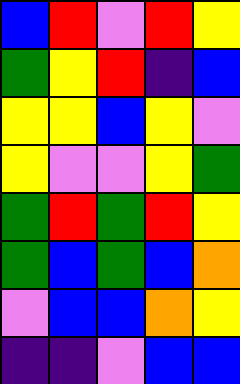[["blue", "red", "violet", "red", "yellow"], ["green", "yellow", "red", "indigo", "blue"], ["yellow", "yellow", "blue", "yellow", "violet"], ["yellow", "violet", "violet", "yellow", "green"], ["green", "red", "green", "red", "yellow"], ["green", "blue", "green", "blue", "orange"], ["violet", "blue", "blue", "orange", "yellow"], ["indigo", "indigo", "violet", "blue", "blue"]]